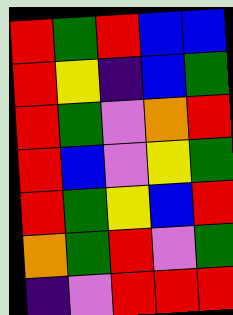[["red", "green", "red", "blue", "blue"], ["red", "yellow", "indigo", "blue", "green"], ["red", "green", "violet", "orange", "red"], ["red", "blue", "violet", "yellow", "green"], ["red", "green", "yellow", "blue", "red"], ["orange", "green", "red", "violet", "green"], ["indigo", "violet", "red", "red", "red"]]